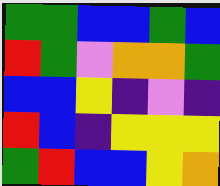[["green", "green", "blue", "blue", "green", "blue"], ["red", "green", "violet", "orange", "orange", "green"], ["blue", "blue", "yellow", "indigo", "violet", "indigo"], ["red", "blue", "indigo", "yellow", "yellow", "yellow"], ["green", "red", "blue", "blue", "yellow", "orange"]]